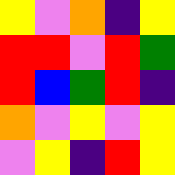[["yellow", "violet", "orange", "indigo", "yellow"], ["red", "red", "violet", "red", "green"], ["red", "blue", "green", "red", "indigo"], ["orange", "violet", "yellow", "violet", "yellow"], ["violet", "yellow", "indigo", "red", "yellow"]]